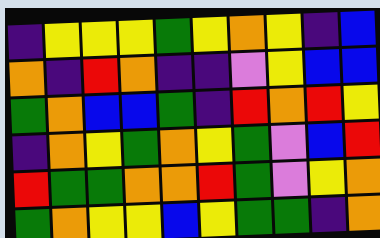[["indigo", "yellow", "yellow", "yellow", "green", "yellow", "orange", "yellow", "indigo", "blue"], ["orange", "indigo", "red", "orange", "indigo", "indigo", "violet", "yellow", "blue", "blue"], ["green", "orange", "blue", "blue", "green", "indigo", "red", "orange", "red", "yellow"], ["indigo", "orange", "yellow", "green", "orange", "yellow", "green", "violet", "blue", "red"], ["red", "green", "green", "orange", "orange", "red", "green", "violet", "yellow", "orange"], ["green", "orange", "yellow", "yellow", "blue", "yellow", "green", "green", "indigo", "orange"]]